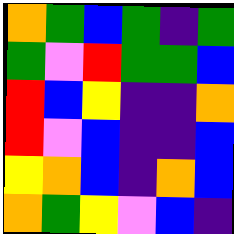[["orange", "green", "blue", "green", "indigo", "green"], ["green", "violet", "red", "green", "green", "blue"], ["red", "blue", "yellow", "indigo", "indigo", "orange"], ["red", "violet", "blue", "indigo", "indigo", "blue"], ["yellow", "orange", "blue", "indigo", "orange", "blue"], ["orange", "green", "yellow", "violet", "blue", "indigo"]]